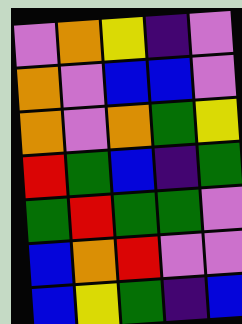[["violet", "orange", "yellow", "indigo", "violet"], ["orange", "violet", "blue", "blue", "violet"], ["orange", "violet", "orange", "green", "yellow"], ["red", "green", "blue", "indigo", "green"], ["green", "red", "green", "green", "violet"], ["blue", "orange", "red", "violet", "violet"], ["blue", "yellow", "green", "indigo", "blue"]]